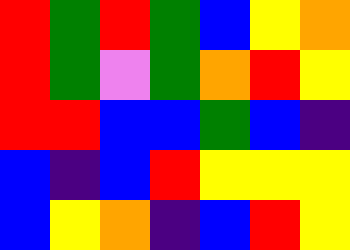[["red", "green", "red", "green", "blue", "yellow", "orange"], ["red", "green", "violet", "green", "orange", "red", "yellow"], ["red", "red", "blue", "blue", "green", "blue", "indigo"], ["blue", "indigo", "blue", "red", "yellow", "yellow", "yellow"], ["blue", "yellow", "orange", "indigo", "blue", "red", "yellow"]]